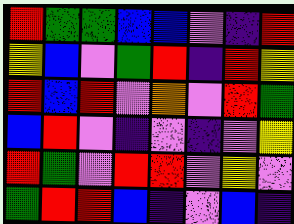[["red", "green", "green", "blue", "blue", "violet", "indigo", "red"], ["yellow", "blue", "violet", "green", "red", "indigo", "red", "yellow"], ["red", "blue", "red", "violet", "orange", "violet", "red", "green"], ["blue", "red", "violet", "indigo", "violet", "indigo", "violet", "yellow"], ["red", "green", "violet", "red", "red", "violet", "yellow", "violet"], ["green", "red", "red", "blue", "indigo", "violet", "blue", "indigo"]]